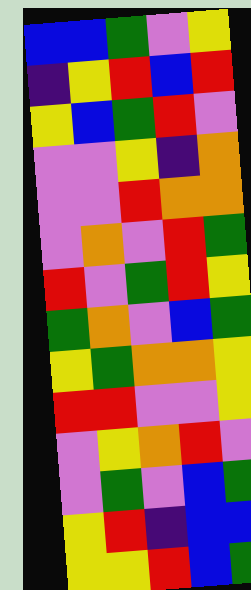[["blue", "blue", "green", "violet", "yellow"], ["indigo", "yellow", "red", "blue", "red"], ["yellow", "blue", "green", "red", "violet"], ["violet", "violet", "yellow", "indigo", "orange"], ["violet", "violet", "red", "orange", "orange"], ["violet", "orange", "violet", "red", "green"], ["red", "violet", "green", "red", "yellow"], ["green", "orange", "violet", "blue", "green"], ["yellow", "green", "orange", "orange", "yellow"], ["red", "red", "violet", "violet", "yellow"], ["violet", "yellow", "orange", "red", "violet"], ["violet", "green", "violet", "blue", "green"], ["yellow", "red", "indigo", "blue", "blue"], ["yellow", "yellow", "red", "blue", "green"]]